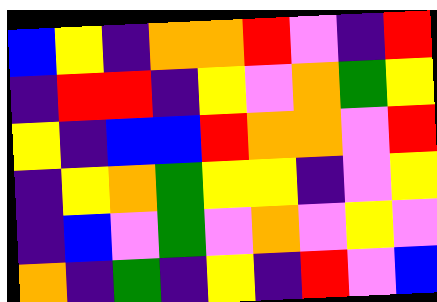[["blue", "yellow", "indigo", "orange", "orange", "red", "violet", "indigo", "red"], ["indigo", "red", "red", "indigo", "yellow", "violet", "orange", "green", "yellow"], ["yellow", "indigo", "blue", "blue", "red", "orange", "orange", "violet", "red"], ["indigo", "yellow", "orange", "green", "yellow", "yellow", "indigo", "violet", "yellow"], ["indigo", "blue", "violet", "green", "violet", "orange", "violet", "yellow", "violet"], ["orange", "indigo", "green", "indigo", "yellow", "indigo", "red", "violet", "blue"]]